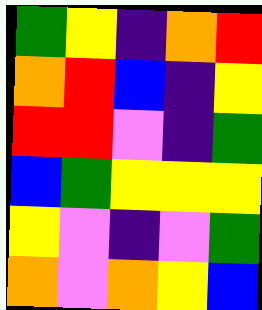[["green", "yellow", "indigo", "orange", "red"], ["orange", "red", "blue", "indigo", "yellow"], ["red", "red", "violet", "indigo", "green"], ["blue", "green", "yellow", "yellow", "yellow"], ["yellow", "violet", "indigo", "violet", "green"], ["orange", "violet", "orange", "yellow", "blue"]]